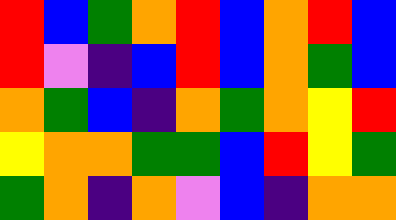[["red", "blue", "green", "orange", "red", "blue", "orange", "red", "blue"], ["red", "violet", "indigo", "blue", "red", "blue", "orange", "green", "blue"], ["orange", "green", "blue", "indigo", "orange", "green", "orange", "yellow", "red"], ["yellow", "orange", "orange", "green", "green", "blue", "red", "yellow", "green"], ["green", "orange", "indigo", "orange", "violet", "blue", "indigo", "orange", "orange"]]